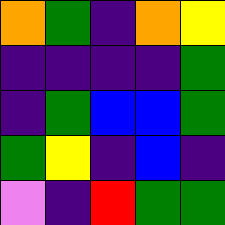[["orange", "green", "indigo", "orange", "yellow"], ["indigo", "indigo", "indigo", "indigo", "green"], ["indigo", "green", "blue", "blue", "green"], ["green", "yellow", "indigo", "blue", "indigo"], ["violet", "indigo", "red", "green", "green"]]